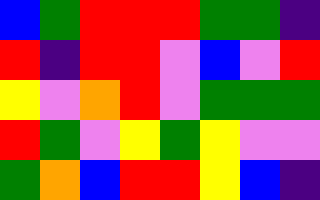[["blue", "green", "red", "red", "red", "green", "green", "indigo"], ["red", "indigo", "red", "red", "violet", "blue", "violet", "red"], ["yellow", "violet", "orange", "red", "violet", "green", "green", "green"], ["red", "green", "violet", "yellow", "green", "yellow", "violet", "violet"], ["green", "orange", "blue", "red", "red", "yellow", "blue", "indigo"]]